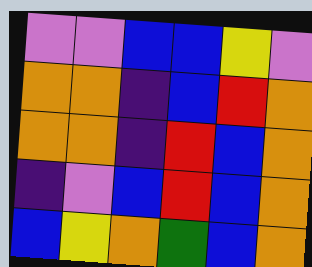[["violet", "violet", "blue", "blue", "yellow", "violet"], ["orange", "orange", "indigo", "blue", "red", "orange"], ["orange", "orange", "indigo", "red", "blue", "orange"], ["indigo", "violet", "blue", "red", "blue", "orange"], ["blue", "yellow", "orange", "green", "blue", "orange"]]